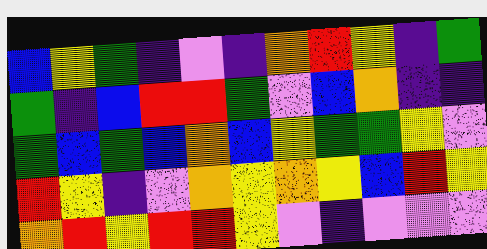[["blue", "yellow", "green", "indigo", "violet", "indigo", "orange", "red", "yellow", "indigo", "green"], ["green", "indigo", "blue", "red", "red", "green", "violet", "blue", "orange", "indigo", "indigo"], ["green", "blue", "green", "blue", "orange", "blue", "yellow", "green", "green", "yellow", "violet"], ["red", "yellow", "indigo", "violet", "orange", "yellow", "orange", "yellow", "blue", "red", "yellow"], ["orange", "red", "yellow", "red", "red", "yellow", "violet", "indigo", "violet", "violet", "violet"]]